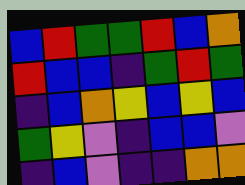[["blue", "red", "green", "green", "red", "blue", "orange"], ["red", "blue", "blue", "indigo", "green", "red", "green"], ["indigo", "blue", "orange", "yellow", "blue", "yellow", "blue"], ["green", "yellow", "violet", "indigo", "blue", "blue", "violet"], ["indigo", "blue", "violet", "indigo", "indigo", "orange", "orange"]]